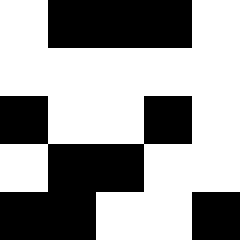[["white", "black", "black", "black", "white"], ["white", "white", "white", "white", "white"], ["black", "white", "white", "black", "white"], ["white", "black", "black", "white", "white"], ["black", "black", "white", "white", "black"]]